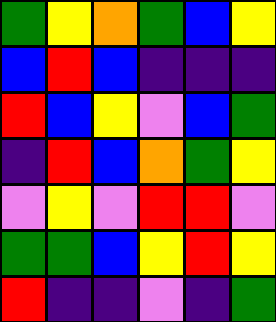[["green", "yellow", "orange", "green", "blue", "yellow"], ["blue", "red", "blue", "indigo", "indigo", "indigo"], ["red", "blue", "yellow", "violet", "blue", "green"], ["indigo", "red", "blue", "orange", "green", "yellow"], ["violet", "yellow", "violet", "red", "red", "violet"], ["green", "green", "blue", "yellow", "red", "yellow"], ["red", "indigo", "indigo", "violet", "indigo", "green"]]